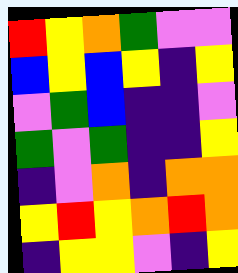[["red", "yellow", "orange", "green", "violet", "violet"], ["blue", "yellow", "blue", "yellow", "indigo", "yellow"], ["violet", "green", "blue", "indigo", "indigo", "violet"], ["green", "violet", "green", "indigo", "indigo", "yellow"], ["indigo", "violet", "orange", "indigo", "orange", "orange"], ["yellow", "red", "yellow", "orange", "red", "orange"], ["indigo", "yellow", "yellow", "violet", "indigo", "yellow"]]